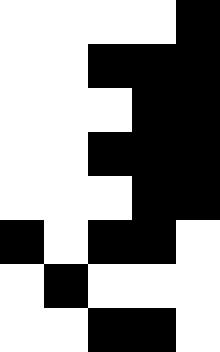[["white", "white", "white", "white", "black"], ["white", "white", "black", "black", "black"], ["white", "white", "white", "black", "black"], ["white", "white", "black", "black", "black"], ["white", "white", "white", "black", "black"], ["black", "white", "black", "black", "white"], ["white", "black", "white", "white", "white"], ["white", "white", "black", "black", "white"]]